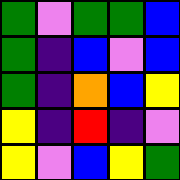[["green", "violet", "green", "green", "blue"], ["green", "indigo", "blue", "violet", "blue"], ["green", "indigo", "orange", "blue", "yellow"], ["yellow", "indigo", "red", "indigo", "violet"], ["yellow", "violet", "blue", "yellow", "green"]]